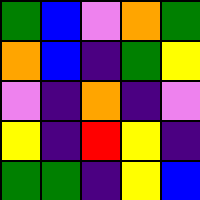[["green", "blue", "violet", "orange", "green"], ["orange", "blue", "indigo", "green", "yellow"], ["violet", "indigo", "orange", "indigo", "violet"], ["yellow", "indigo", "red", "yellow", "indigo"], ["green", "green", "indigo", "yellow", "blue"]]